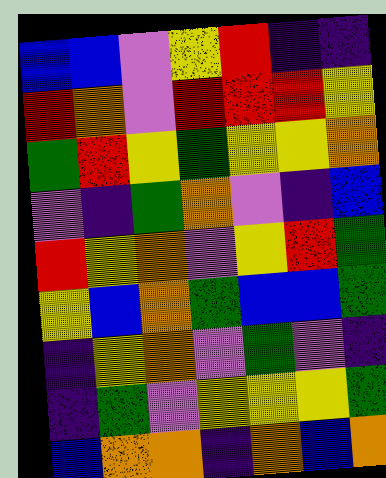[["blue", "blue", "violet", "yellow", "red", "indigo", "indigo"], ["red", "orange", "violet", "red", "red", "red", "yellow"], ["green", "red", "yellow", "green", "yellow", "yellow", "orange"], ["violet", "indigo", "green", "orange", "violet", "indigo", "blue"], ["red", "yellow", "orange", "violet", "yellow", "red", "green"], ["yellow", "blue", "orange", "green", "blue", "blue", "green"], ["indigo", "yellow", "orange", "violet", "green", "violet", "indigo"], ["indigo", "green", "violet", "yellow", "yellow", "yellow", "green"], ["blue", "orange", "orange", "indigo", "orange", "blue", "orange"]]